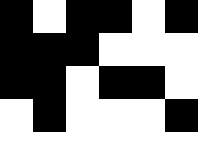[["black", "white", "black", "black", "white", "black"], ["black", "black", "black", "white", "white", "white"], ["black", "black", "white", "black", "black", "white"], ["white", "black", "white", "white", "white", "black"], ["white", "white", "white", "white", "white", "white"]]